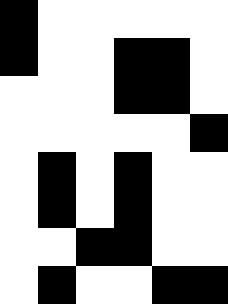[["black", "white", "white", "white", "white", "white"], ["black", "white", "white", "black", "black", "white"], ["white", "white", "white", "black", "black", "white"], ["white", "white", "white", "white", "white", "black"], ["white", "black", "white", "black", "white", "white"], ["white", "black", "white", "black", "white", "white"], ["white", "white", "black", "black", "white", "white"], ["white", "black", "white", "white", "black", "black"]]